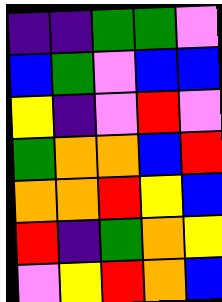[["indigo", "indigo", "green", "green", "violet"], ["blue", "green", "violet", "blue", "blue"], ["yellow", "indigo", "violet", "red", "violet"], ["green", "orange", "orange", "blue", "red"], ["orange", "orange", "red", "yellow", "blue"], ["red", "indigo", "green", "orange", "yellow"], ["violet", "yellow", "red", "orange", "blue"]]